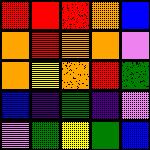[["red", "red", "red", "orange", "blue"], ["orange", "red", "orange", "orange", "violet"], ["orange", "yellow", "orange", "red", "green"], ["blue", "indigo", "green", "indigo", "violet"], ["violet", "green", "yellow", "green", "blue"]]